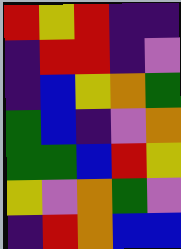[["red", "yellow", "red", "indigo", "indigo"], ["indigo", "red", "red", "indigo", "violet"], ["indigo", "blue", "yellow", "orange", "green"], ["green", "blue", "indigo", "violet", "orange"], ["green", "green", "blue", "red", "yellow"], ["yellow", "violet", "orange", "green", "violet"], ["indigo", "red", "orange", "blue", "blue"]]